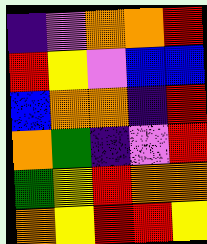[["indigo", "violet", "orange", "orange", "red"], ["red", "yellow", "violet", "blue", "blue"], ["blue", "orange", "orange", "indigo", "red"], ["orange", "green", "indigo", "violet", "red"], ["green", "yellow", "red", "orange", "orange"], ["orange", "yellow", "red", "red", "yellow"]]